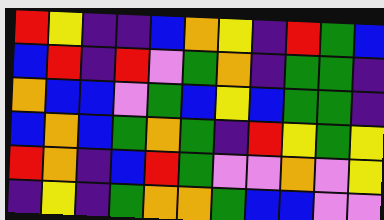[["red", "yellow", "indigo", "indigo", "blue", "orange", "yellow", "indigo", "red", "green", "blue"], ["blue", "red", "indigo", "red", "violet", "green", "orange", "indigo", "green", "green", "indigo"], ["orange", "blue", "blue", "violet", "green", "blue", "yellow", "blue", "green", "green", "indigo"], ["blue", "orange", "blue", "green", "orange", "green", "indigo", "red", "yellow", "green", "yellow"], ["red", "orange", "indigo", "blue", "red", "green", "violet", "violet", "orange", "violet", "yellow"], ["indigo", "yellow", "indigo", "green", "orange", "orange", "green", "blue", "blue", "violet", "violet"]]